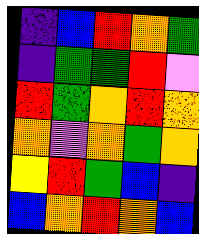[["indigo", "blue", "red", "orange", "green"], ["indigo", "green", "green", "red", "violet"], ["red", "green", "orange", "red", "orange"], ["orange", "violet", "orange", "green", "orange"], ["yellow", "red", "green", "blue", "indigo"], ["blue", "orange", "red", "orange", "blue"]]